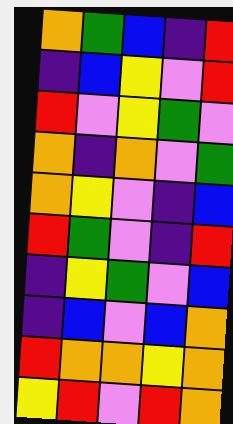[["orange", "green", "blue", "indigo", "red"], ["indigo", "blue", "yellow", "violet", "red"], ["red", "violet", "yellow", "green", "violet"], ["orange", "indigo", "orange", "violet", "green"], ["orange", "yellow", "violet", "indigo", "blue"], ["red", "green", "violet", "indigo", "red"], ["indigo", "yellow", "green", "violet", "blue"], ["indigo", "blue", "violet", "blue", "orange"], ["red", "orange", "orange", "yellow", "orange"], ["yellow", "red", "violet", "red", "orange"]]